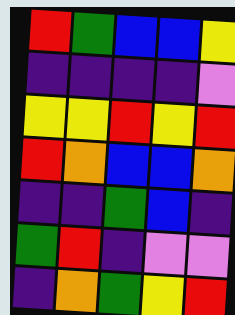[["red", "green", "blue", "blue", "yellow"], ["indigo", "indigo", "indigo", "indigo", "violet"], ["yellow", "yellow", "red", "yellow", "red"], ["red", "orange", "blue", "blue", "orange"], ["indigo", "indigo", "green", "blue", "indigo"], ["green", "red", "indigo", "violet", "violet"], ["indigo", "orange", "green", "yellow", "red"]]